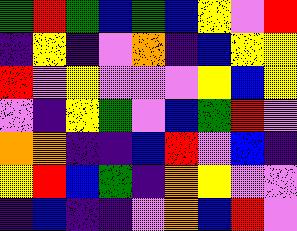[["green", "red", "green", "blue", "green", "blue", "yellow", "violet", "red"], ["indigo", "yellow", "indigo", "violet", "orange", "indigo", "blue", "yellow", "yellow"], ["red", "violet", "yellow", "violet", "violet", "violet", "yellow", "blue", "yellow"], ["violet", "indigo", "yellow", "green", "violet", "blue", "green", "red", "violet"], ["orange", "orange", "indigo", "indigo", "blue", "red", "violet", "blue", "indigo"], ["yellow", "red", "blue", "green", "indigo", "orange", "yellow", "violet", "violet"], ["indigo", "blue", "indigo", "indigo", "violet", "orange", "blue", "red", "violet"]]